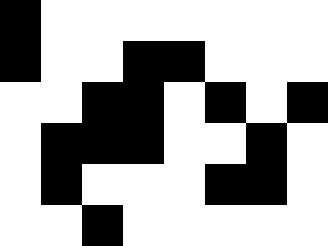[["black", "white", "white", "white", "white", "white", "white", "white"], ["black", "white", "white", "black", "black", "white", "white", "white"], ["white", "white", "black", "black", "white", "black", "white", "black"], ["white", "black", "black", "black", "white", "white", "black", "white"], ["white", "black", "white", "white", "white", "black", "black", "white"], ["white", "white", "black", "white", "white", "white", "white", "white"]]